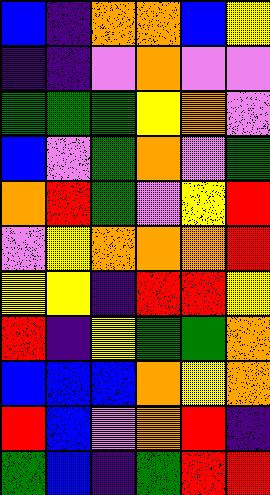[["blue", "indigo", "orange", "orange", "blue", "yellow"], ["indigo", "indigo", "violet", "orange", "violet", "violet"], ["green", "green", "green", "yellow", "orange", "violet"], ["blue", "violet", "green", "orange", "violet", "green"], ["orange", "red", "green", "violet", "yellow", "red"], ["violet", "yellow", "orange", "orange", "orange", "red"], ["yellow", "yellow", "indigo", "red", "red", "yellow"], ["red", "indigo", "yellow", "green", "green", "orange"], ["blue", "blue", "blue", "orange", "yellow", "orange"], ["red", "blue", "violet", "orange", "red", "indigo"], ["green", "blue", "indigo", "green", "red", "red"]]